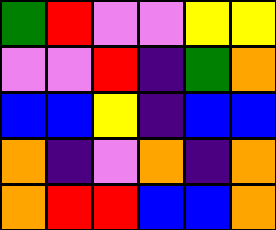[["green", "red", "violet", "violet", "yellow", "yellow"], ["violet", "violet", "red", "indigo", "green", "orange"], ["blue", "blue", "yellow", "indigo", "blue", "blue"], ["orange", "indigo", "violet", "orange", "indigo", "orange"], ["orange", "red", "red", "blue", "blue", "orange"]]